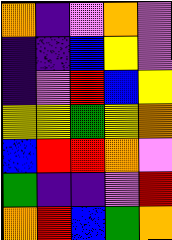[["orange", "indigo", "violet", "orange", "violet"], ["indigo", "indigo", "blue", "yellow", "violet"], ["indigo", "violet", "red", "blue", "yellow"], ["yellow", "yellow", "green", "yellow", "orange"], ["blue", "red", "red", "orange", "violet"], ["green", "indigo", "indigo", "violet", "red"], ["orange", "red", "blue", "green", "orange"]]